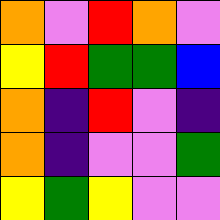[["orange", "violet", "red", "orange", "violet"], ["yellow", "red", "green", "green", "blue"], ["orange", "indigo", "red", "violet", "indigo"], ["orange", "indigo", "violet", "violet", "green"], ["yellow", "green", "yellow", "violet", "violet"]]